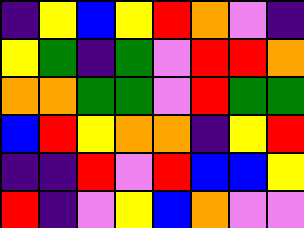[["indigo", "yellow", "blue", "yellow", "red", "orange", "violet", "indigo"], ["yellow", "green", "indigo", "green", "violet", "red", "red", "orange"], ["orange", "orange", "green", "green", "violet", "red", "green", "green"], ["blue", "red", "yellow", "orange", "orange", "indigo", "yellow", "red"], ["indigo", "indigo", "red", "violet", "red", "blue", "blue", "yellow"], ["red", "indigo", "violet", "yellow", "blue", "orange", "violet", "violet"]]